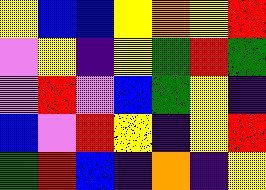[["yellow", "blue", "blue", "yellow", "orange", "yellow", "red"], ["violet", "yellow", "indigo", "yellow", "green", "red", "green"], ["violet", "red", "violet", "blue", "green", "yellow", "indigo"], ["blue", "violet", "red", "yellow", "indigo", "yellow", "red"], ["green", "red", "blue", "indigo", "orange", "indigo", "yellow"]]